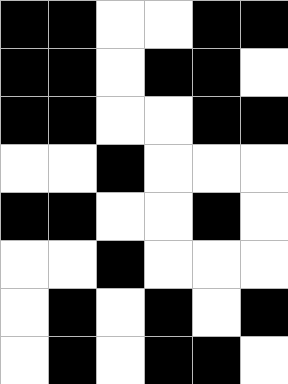[["black", "black", "white", "white", "black", "black"], ["black", "black", "white", "black", "black", "white"], ["black", "black", "white", "white", "black", "black"], ["white", "white", "black", "white", "white", "white"], ["black", "black", "white", "white", "black", "white"], ["white", "white", "black", "white", "white", "white"], ["white", "black", "white", "black", "white", "black"], ["white", "black", "white", "black", "black", "white"]]